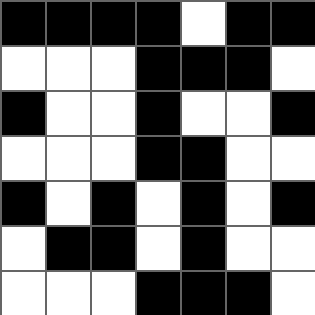[["black", "black", "black", "black", "white", "black", "black"], ["white", "white", "white", "black", "black", "black", "white"], ["black", "white", "white", "black", "white", "white", "black"], ["white", "white", "white", "black", "black", "white", "white"], ["black", "white", "black", "white", "black", "white", "black"], ["white", "black", "black", "white", "black", "white", "white"], ["white", "white", "white", "black", "black", "black", "white"]]